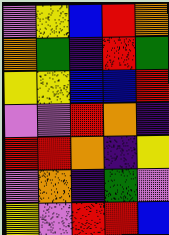[["violet", "yellow", "blue", "red", "orange"], ["orange", "green", "indigo", "red", "green"], ["yellow", "yellow", "blue", "blue", "red"], ["violet", "violet", "red", "orange", "indigo"], ["red", "red", "orange", "indigo", "yellow"], ["violet", "orange", "indigo", "green", "violet"], ["yellow", "violet", "red", "red", "blue"]]